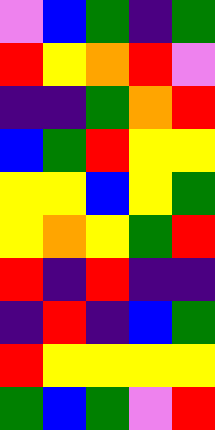[["violet", "blue", "green", "indigo", "green"], ["red", "yellow", "orange", "red", "violet"], ["indigo", "indigo", "green", "orange", "red"], ["blue", "green", "red", "yellow", "yellow"], ["yellow", "yellow", "blue", "yellow", "green"], ["yellow", "orange", "yellow", "green", "red"], ["red", "indigo", "red", "indigo", "indigo"], ["indigo", "red", "indigo", "blue", "green"], ["red", "yellow", "yellow", "yellow", "yellow"], ["green", "blue", "green", "violet", "red"]]